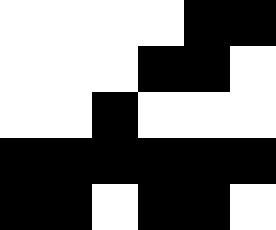[["white", "white", "white", "white", "black", "black"], ["white", "white", "white", "black", "black", "white"], ["white", "white", "black", "white", "white", "white"], ["black", "black", "black", "black", "black", "black"], ["black", "black", "white", "black", "black", "white"]]